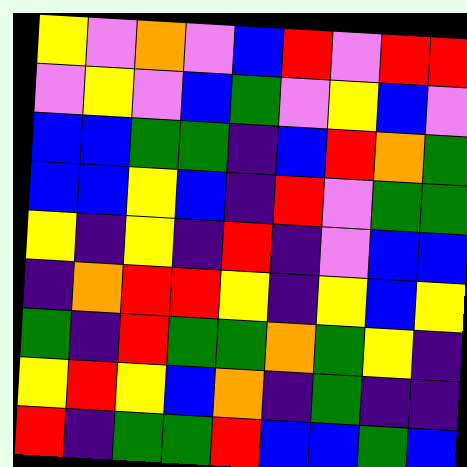[["yellow", "violet", "orange", "violet", "blue", "red", "violet", "red", "red"], ["violet", "yellow", "violet", "blue", "green", "violet", "yellow", "blue", "violet"], ["blue", "blue", "green", "green", "indigo", "blue", "red", "orange", "green"], ["blue", "blue", "yellow", "blue", "indigo", "red", "violet", "green", "green"], ["yellow", "indigo", "yellow", "indigo", "red", "indigo", "violet", "blue", "blue"], ["indigo", "orange", "red", "red", "yellow", "indigo", "yellow", "blue", "yellow"], ["green", "indigo", "red", "green", "green", "orange", "green", "yellow", "indigo"], ["yellow", "red", "yellow", "blue", "orange", "indigo", "green", "indigo", "indigo"], ["red", "indigo", "green", "green", "red", "blue", "blue", "green", "blue"]]